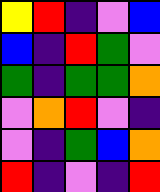[["yellow", "red", "indigo", "violet", "blue"], ["blue", "indigo", "red", "green", "violet"], ["green", "indigo", "green", "green", "orange"], ["violet", "orange", "red", "violet", "indigo"], ["violet", "indigo", "green", "blue", "orange"], ["red", "indigo", "violet", "indigo", "red"]]